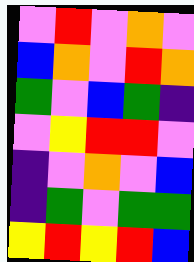[["violet", "red", "violet", "orange", "violet"], ["blue", "orange", "violet", "red", "orange"], ["green", "violet", "blue", "green", "indigo"], ["violet", "yellow", "red", "red", "violet"], ["indigo", "violet", "orange", "violet", "blue"], ["indigo", "green", "violet", "green", "green"], ["yellow", "red", "yellow", "red", "blue"]]